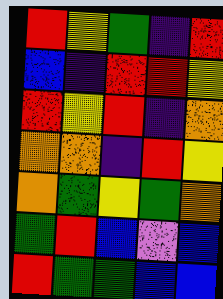[["red", "yellow", "green", "indigo", "red"], ["blue", "indigo", "red", "red", "yellow"], ["red", "yellow", "red", "indigo", "orange"], ["orange", "orange", "indigo", "red", "yellow"], ["orange", "green", "yellow", "green", "orange"], ["green", "red", "blue", "violet", "blue"], ["red", "green", "green", "blue", "blue"]]